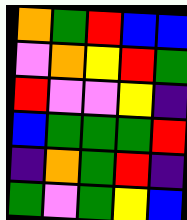[["orange", "green", "red", "blue", "blue"], ["violet", "orange", "yellow", "red", "green"], ["red", "violet", "violet", "yellow", "indigo"], ["blue", "green", "green", "green", "red"], ["indigo", "orange", "green", "red", "indigo"], ["green", "violet", "green", "yellow", "blue"]]